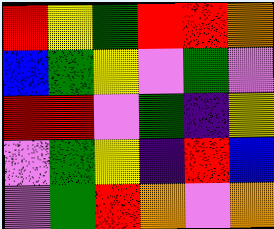[["red", "yellow", "green", "red", "red", "orange"], ["blue", "green", "yellow", "violet", "green", "violet"], ["red", "red", "violet", "green", "indigo", "yellow"], ["violet", "green", "yellow", "indigo", "red", "blue"], ["violet", "green", "red", "orange", "violet", "orange"]]